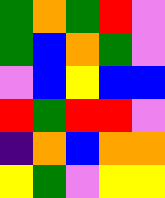[["green", "orange", "green", "red", "violet"], ["green", "blue", "orange", "green", "violet"], ["violet", "blue", "yellow", "blue", "blue"], ["red", "green", "red", "red", "violet"], ["indigo", "orange", "blue", "orange", "orange"], ["yellow", "green", "violet", "yellow", "yellow"]]